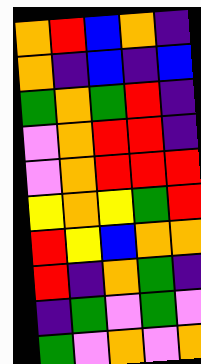[["orange", "red", "blue", "orange", "indigo"], ["orange", "indigo", "blue", "indigo", "blue"], ["green", "orange", "green", "red", "indigo"], ["violet", "orange", "red", "red", "indigo"], ["violet", "orange", "red", "red", "red"], ["yellow", "orange", "yellow", "green", "red"], ["red", "yellow", "blue", "orange", "orange"], ["red", "indigo", "orange", "green", "indigo"], ["indigo", "green", "violet", "green", "violet"], ["green", "violet", "orange", "violet", "orange"]]